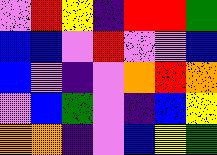[["violet", "red", "yellow", "indigo", "red", "red", "green"], ["blue", "blue", "violet", "red", "violet", "violet", "blue"], ["blue", "violet", "indigo", "violet", "orange", "red", "orange"], ["violet", "blue", "green", "violet", "indigo", "blue", "yellow"], ["orange", "orange", "indigo", "violet", "blue", "yellow", "green"]]